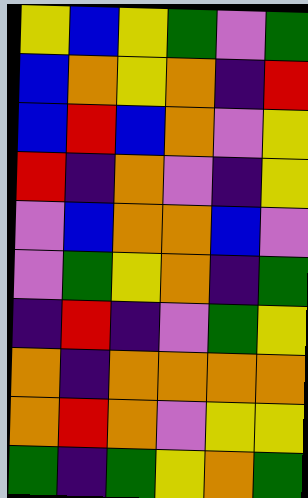[["yellow", "blue", "yellow", "green", "violet", "green"], ["blue", "orange", "yellow", "orange", "indigo", "red"], ["blue", "red", "blue", "orange", "violet", "yellow"], ["red", "indigo", "orange", "violet", "indigo", "yellow"], ["violet", "blue", "orange", "orange", "blue", "violet"], ["violet", "green", "yellow", "orange", "indigo", "green"], ["indigo", "red", "indigo", "violet", "green", "yellow"], ["orange", "indigo", "orange", "orange", "orange", "orange"], ["orange", "red", "orange", "violet", "yellow", "yellow"], ["green", "indigo", "green", "yellow", "orange", "green"]]